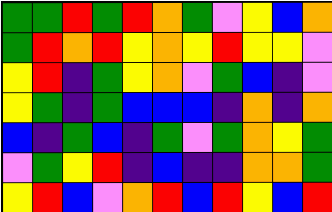[["green", "green", "red", "green", "red", "orange", "green", "violet", "yellow", "blue", "orange"], ["green", "red", "orange", "red", "yellow", "orange", "yellow", "red", "yellow", "yellow", "violet"], ["yellow", "red", "indigo", "green", "yellow", "orange", "violet", "green", "blue", "indigo", "violet"], ["yellow", "green", "indigo", "green", "blue", "blue", "blue", "indigo", "orange", "indigo", "orange"], ["blue", "indigo", "green", "blue", "indigo", "green", "violet", "green", "orange", "yellow", "green"], ["violet", "green", "yellow", "red", "indigo", "blue", "indigo", "indigo", "orange", "orange", "green"], ["yellow", "red", "blue", "violet", "orange", "red", "blue", "red", "yellow", "blue", "red"]]